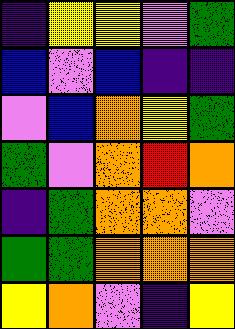[["indigo", "yellow", "yellow", "violet", "green"], ["blue", "violet", "blue", "indigo", "indigo"], ["violet", "blue", "orange", "yellow", "green"], ["green", "violet", "orange", "red", "orange"], ["indigo", "green", "orange", "orange", "violet"], ["green", "green", "orange", "orange", "orange"], ["yellow", "orange", "violet", "indigo", "yellow"]]